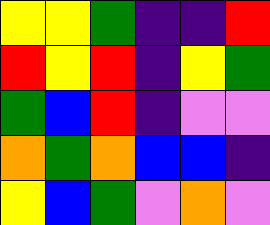[["yellow", "yellow", "green", "indigo", "indigo", "red"], ["red", "yellow", "red", "indigo", "yellow", "green"], ["green", "blue", "red", "indigo", "violet", "violet"], ["orange", "green", "orange", "blue", "blue", "indigo"], ["yellow", "blue", "green", "violet", "orange", "violet"]]